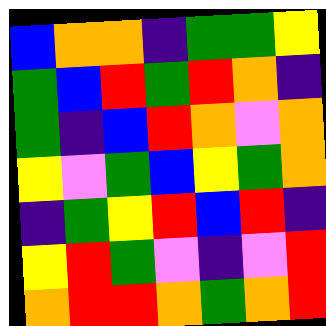[["blue", "orange", "orange", "indigo", "green", "green", "yellow"], ["green", "blue", "red", "green", "red", "orange", "indigo"], ["green", "indigo", "blue", "red", "orange", "violet", "orange"], ["yellow", "violet", "green", "blue", "yellow", "green", "orange"], ["indigo", "green", "yellow", "red", "blue", "red", "indigo"], ["yellow", "red", "green", "violet", "indigo", "violet", "red"], ["orange", "red", "red", "orange", "green", "orange", "red"]]